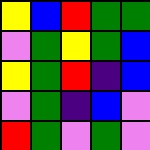[["yellow", "blue", "red", "green", "green"], ["violet", "green", "yellow", "green", "blue"], ["yellow", "green", "red", "indigo", "blue"], ["violet", "green", "indigo", "blue", "violet"], ["red", "green", "violet", "green", "violet"]]